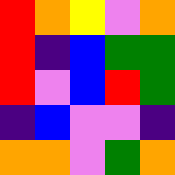[["red", "orange", "yellow", "violet", "orange"], ["red", "indigo", "blue", "green", "green"], ["red", "violet", "blue", "red", "green"], ["indigo", "blue", "violet", "violet", "indigo"], ["orange", "orange", "violet", "green", "orange"]]